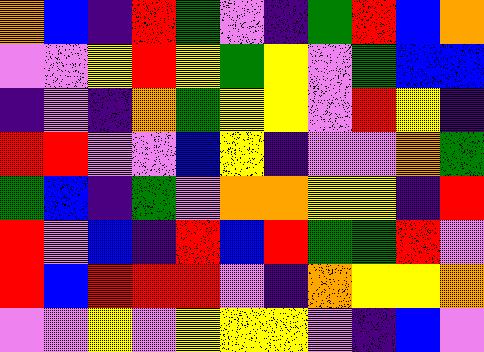[["orange", "blue", "indigo", "red", "green", "violet", "indigo", "green", "red", "blue", "orange"], ["violet", "violet", "yellow", "red", "yellow", "green", "yellow", "violet", "green", "blue", "blue"], ["indigo", "violet", "indigo", "orange", "green", "yellow", "yellow", "violet", "red", "yellow", "indigo"], ["red", "red", "violet", "violet", "blue", "yellow", "indigo", "violet", "violet", "orange", "green"], ["green", "blue", "indigo", "green", "violet", "orange", "orange", "yellow", "yellow", "indigo", "red"], ["red", "violet", "blue", "indigo", "red", "blue", "red", "green", "green", "red", "violet"], ["red", "blue", "red", "red", "red", "violet", "indigo", "orange", "yellow", "yellow", "orange"], ["violet", "violet", "yellow", "violet", "yellow", "yellow", "yellow", "violet", "indigo", "blue", "violet"]]